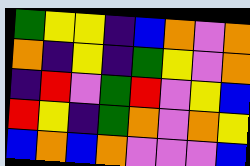[["green", "yellow", "yellow", "indigo", "blue", "orange", "violet", "orange"], ["orange", "indigo", "yellow", "indigo", "green", "yellow", "violet", "orange"], ["indigo", "red", "violet", "green", "red", "violet", "yellow", "blue"], ["red", "yellow", "indigo", "green", "orange", "violet", "orange", "yellow"], ["blue", "orange", "blue", "orange", "violet", "violet", "violet", "blue"]]